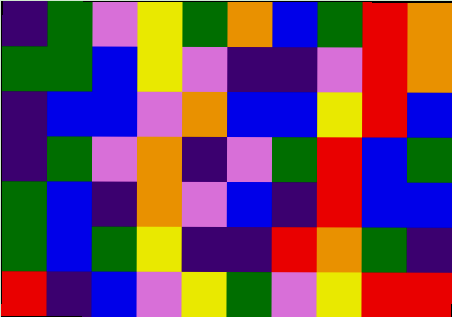[["indigo", "green", "violet", "yellow", "green", "orange", "blue", "green", "red", "orange"], ["green", "green", "blue", "yellow", "violet", "indigo", "indigo", "violet", "red", "orange"], ["indigo", "blue", "blue", "violet", "orange", "blue", "blue", "yellow", "red", "blue"], ["indigo", "green", "violet", "orange", "indigo", "violet", "green", "red", "blue", "green"], ["green", "blue", "indigo", "orange", "violet", "blue", "indigo", "red", "blue", "blue"], ["green", "blue", "green", "yellow", "indigo", "indigo", "red", "orange", "green", "indigo"], ["red", "indigo", "blue", "violet", "yellow", "green", "violet", "yellow", "red", "red"]]